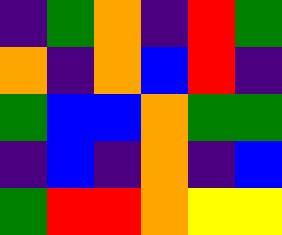[["indigo", "green", "orange", "indigo", "red", "green"], ["orange", "indigo", "orange", "blue", "red", "indigo"], ["green", "blue", "blue", "orange", "green", "green"], ["indigo", "blue", "indigo", "orange", "indigo", "blue"], ["green", "red", "red", "orange", "yellow", "yellow"]]